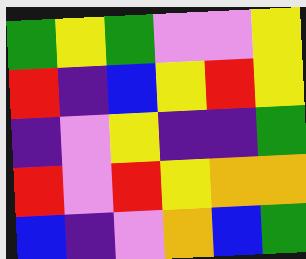[["green", "yellow", "green", "violet", "violet", "yellow"], ["red", "indigo", "blue", "yellow", "red", "yellow"], ["indigo", "violet", "yellow", "indigo", "indigo", "green"], ["red", "violet", "red", "yellow", "orange", "orange"], ["blue", "indigo", "violet", "orange", "blue", "green"]]